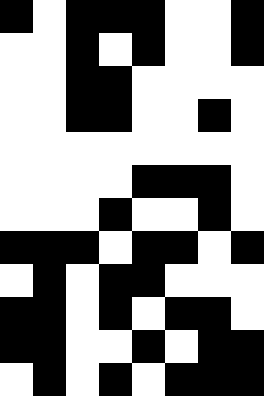[["black", "white", "black", "black", "black", "white", "white", "black"], ["white", "white", "black", "white", "black", "white", "white", "black"], ["white", "white", "black", "black", "white", "white", "white", "white"], ["white", "white", "black", "black", "white", "white", "black", "white"], ["white", "white", "white", "white", "white", "white", "white", "white"], ["white", "white", "white", "white", "black", "black", "black", "white"], ["white", "white", "white", "black", "white", "white", "black", "white"], ["black", "black", "black", "white", "black", "black", "white", "black"], ["white", "black", "white", "black", "black", "white", "white", "white"], ["black", "black", "white", "black", "white", "black", "black", "white"], ["black", "black", "white", "white", "black", "white", "black", "black"], ["white", "black", "white", "black", "white", "black", "black", "black"]]